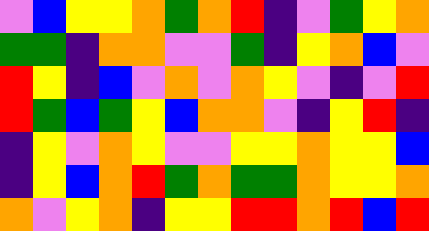[["violet", "blue", "yellow", "yellow", "orange", "green", "orange", "red", "indigo", "violet", "green", "yellow", "orange"], ["green", "green", "indigo", "orange", "orange", "violet", "violet", "green", "indigo", "yellow", "orange", "blue", "violet"], ["red", "yellow", "indigo", "blue", "violet", "orange", "violet", "orange", "yellow", "violet", "indigo", "violet", "red"], ["red", "green", "blue", "green", "yellow", "blue", "orange", "orange", "violet", "indigo", "yellow", "red", "indigo"], ["indigo", "yellow", "violet", "orange", "yellow", "violet", "violet", "yellow", "yellow", "orange", "yellow", "yellow", "blue"], ["indigo", "yellow", "blue", "orange", "red", "green", "orange", "green", "green", "orange", "yellow", "yellow", "orange"], ["orange", "violet", "yellow", "orange", "indigo", "yellow", "yellow", "red", "red", "orange", "red", "blue", "red"]]